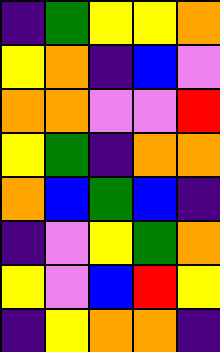[["indigo", "green", "yellow", "yellow", "orange"], ["yellow", "orange", "indigo", "blue", "violet"], ["orange", "orange", "violet", "violet", "red"], ["yellow", "green", "indigo", "orange", "orange"], ["orange", "blue", "green", "blue", "indigo"], ["indigo", "violet", "yellow", "green", "orange"], ["yellow", "violet", "blue", "red", "yellow"], ["indigo", "yellow", "orange", "orange", "indigo"]]